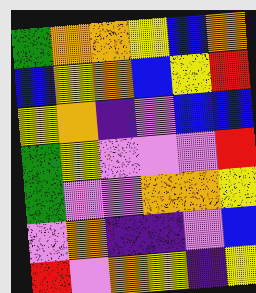[["green", "orange", "orange", "yellow", "blue", "orange"], ["blue", "yellow", "orange", "blue", "yellow", "red"], ["yellow", "orange", "indigo", "violet", "blue", "blue"], ["green", "yellow", "violet", "violet", "violet", "red"], ["green", "violet", "violet", "orange", "orange", "yellow"], ["violet", "orange", "indigo", "indigo", "violet", "blue"], ["red", "violet", "orange", "yellow", "indigo", "yellow"]]